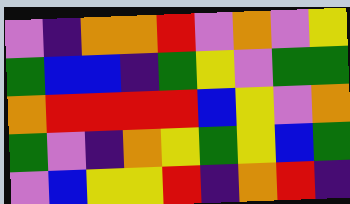[["violet", "indigo", "orange", "orange", "red", "violet", "orange", "violet", "yellow"], ["green", "blue", "blue", "indigo", "green", "yellow", "violet", "green", "green"], ["orange", "red", "red", "red", "red", "blue", "yellow", "violet", "orange"], ["green", "violet", "indigo", "orange", "yellow", "green", "yellow", "blue", "green"], ["violet", "blue", "yellow", "yellow", "red", "indigo", "orange", "red", "indigo"]]